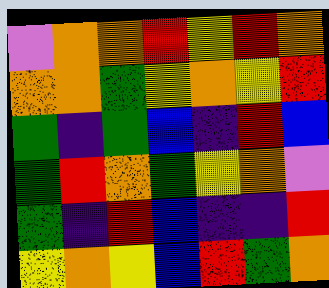[["violet", "orange", "orange", "red", "yellow", "red", "orange"], ["orange", "orange", "green", "yellow", "orange", "yellow", "red"], ["green", "indigo", "green", "blue", "indigo", "red", "blue"], ["green", "red", "orange", "green", "yellow", "orange", "violet"], ["green", "indigo", "red", "blue", "indigo", "indigo", "red"], ["yellow", "orange", "yellow", "blue", "red", "green", "orange"]]